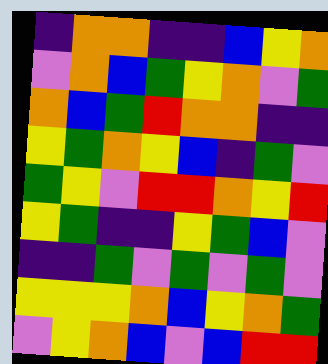[["indigo", "orange", "orange", "indigo", "indigo", "blue", "yellow", "orange"], ["violet", "orange", "blue", "green", "yellow", "orange", "violet", "green"], ["orange", "blue", "green", "red", "orange", "orange", "indigo", "indigo"], ["yellow", "green", "orange", "yellow", "blue", "indigo", "green", "violet"], ["green", "yellow", "violet", "red", "red", "orange", "yellow", "red"], ["yellow", "green", "indigo", "indigo", "yellow", "green", "blue", "violet"], ["indigo", "indigo", "green", "violet", "green", "violet", "green", "violet"], ["yellow", "yellow", "yellow", "orange", "blue", "yellow", "orange", "green"], ["violet", "yellow", "orange", "blue", "violet", "blue", "red", "red"]]